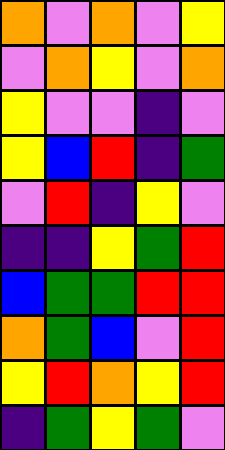[["orange", "violet", "orange", "violet", "yellow"], ["violet", "orange", "yellow", "violet", "orange"], ["yellow", "violet", "violet", "indigo", "violet"], ["yellow", "blue", "red", "indigo", "green"], ["violet", "red", "indigo", "yellow", "violet"], ["indigo", "indigo", "yellow", "green", "red"], ["blue", "green", "green", "red", "red"], ["orange", "green", "blue", "violet", "red"], ["yellow", "red", "orange", "yellow", "red"], ["indigo", "green", "yellow", "green", "violet"]]